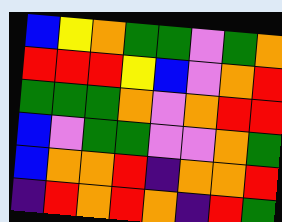[["blue", "yellow", "orange", "green", "green", "violet", "green", "orange"], ["red", "red", "red", "yellow", "blue", "violet", "orange", "red"], ["green", "green", "green", "orange", "violet", "orange", "red", "red"], ["blue", "violet", "green", "green", "violet", "violet", "orange", "green"], ["blue", "orange", "orange", "red", "indigo", "orange", "orange", "red"], ["indigo", "red", "orange", "red", "orange", "indigo", "red", "green"]]